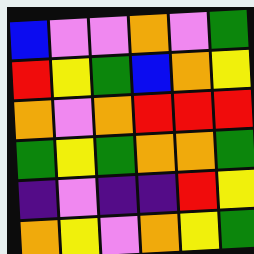[["blue", "violet", "violet", "orange", "violet", "green"], ["red", "yellow", "green", "blue", "orange", "yellow"], ["orange", "violet", "orange", "red", "red", "red"], ["green", "yellow", "green", "orange", "orange", "green"], ["indigo", "violet", "indigo", "indigo", "red", "yellow"], ["orange", "yellow", "violet", "orange", "yellow", "green"]]